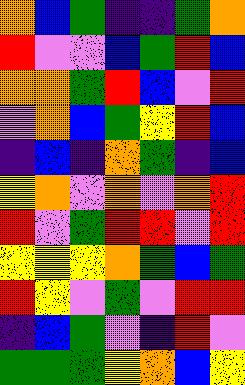[["orange", "blue", "green", "indigo", "indigo", "green", "orange"], ["red", "violet", "violet", "blue", "green", "red", "blue"], ["orange", "orange", "green", "red", "blue", "violet", "red"], ["violet", "orange", "blue", "green", "yellow", "red", "blue"], ["indigo", "blue", "indigo", "orange", "green", "indigo", "blue"], ["yellow", "orange", "violet", "orange", "violet", "orange", "red"], ["red", "violet", "green", "red", "red", "violet", "red"], ["yellow", "yellow", "yellow", "orange", "green", "blue", "green"], ["red", "yellow", "violet", "green", "violet", "red", "red"], ["indigo", "blue", "green", "violet", "indigo", "red", "violet"], ["green", "green", "green", "yellow", "orange", "blue", "yellow"]]